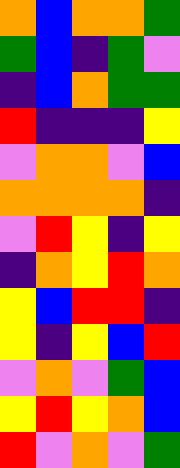[["orange", "blue", "orange", "orange", "green"], ["green", "blue", "indigo", "green", "violet"], ["indigo", "blue", "orange", "green", "green"], ["red", "indigo", "indigo", "indigo", "yellow"], ["violet", "orange", "orange", "violet", "blue"], ["orange", "orange", "orange", "orange", "indigo"], ["violet", "red", "yellow", "indigo", "yellow"], ["indigo", "orange", "yellow", "red", "orange"], ["yellow", "blue", "red", "red", "indigo"], ["yellow", "indigo", "yellow", "blue", "red"], ["violet", "orange", "violet", "green", "blue"], ["yellow", "red", "yellow", "orange", "blue"], ["red", "violet", "orange", "violet", "green"]]